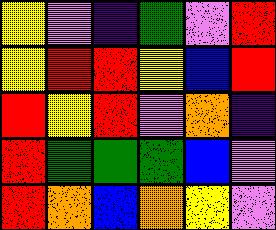[["yellow", "violet", "indigo", "green", "violet", "red"], ["yellow", "red", "red", "yellow", "blue", "red"], ["red", "yellow", "red", "violet", "orange", "indigo"], ["red", "green", "green", "green", "blue", "violet"], ["red", "orange", "blue", "orange", "yellow", "violet"]]